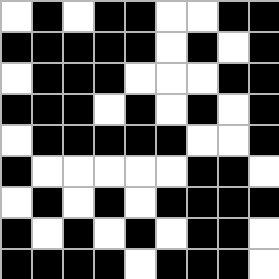[["white", "black", "white", "black", "black", "white", "white", "black", "black"], ["black", "black", "black", "black", "black", "white", "black", "white", "black"], ["white", "black", "black", "black", "white", "white", "white", "black", "black"], ["black", "black", "black", "white", "black", "white", "black", "white", "black"], ["white", "black", "black", "black", "black", "black", "white", "white", "black"], ["black", "white", "white", "white", "white", "white", "black", "black", "white"], ["white", "black", "white", "black", "white", "black", "black", "black", "black"], ["black", "white", "black", "white", "black", "white", "black", "black", "white"], ["black", "black", "black", "black", "white", "black", "black", "black", "white"]]